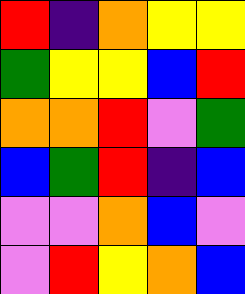[["red", "indigo", "orange", "yellow", "yellow"], ["green", "yellow", "yellow", "blue", "red"], ["orange", "orange", "red", "violet", "green"], ["blue", "green", "red", "indigo", "blue"], ["violet", "violet", "orange", "blue", "violet"], ["violet", "red", "yellow", "orange", "blue"]]